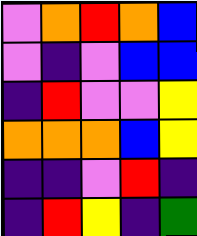[["violet", "orange", "red", "orange", "blue"], ["violet", "indigo", "violet", "blue", "blue"], ["indigo", "red", "violet", "violet", "yellow"], ["orange", "orange", "orange", "blue", "yellow"], ["indigo", "indigo", "violet", "red", "indigo"], ["indigo", "red", "yellow", "indigo", "green"]]